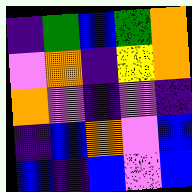[["indigo", "green", "blue", "green", "orange"], ["violet", "orange", "indigo", "yellow", "orange"], ["orange", "violet", "indigo", "violet", "indigo"], ["indigo", "blue", "orange", "violet", "blue"], ["blue", "indigo", "blue", "violet", "blue"]]